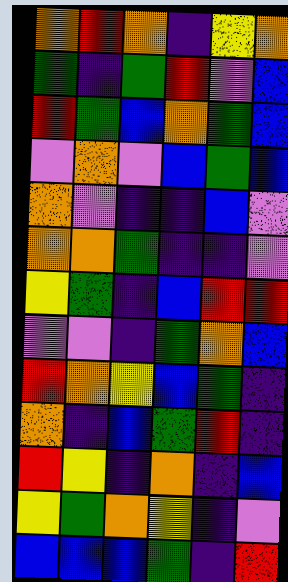[["orange", "red", "orange", "indigo", "yellow", "orange"], ["green", "indigo", "green", "red", "violet", "blue"], ["red", "green", "blue", "orange", "green", "blue"], ["violet", "orange", "violet", "blue", "green", "blue"], ["orange", "violet", "indigo", "indigo", "blue", "violet"], ["orange", "orange", "green", "indigo", "indigo", "violet"], ["yellow", "green", "indigo", "blue", "red", "red"], ["violet", "violet", "indigo", "green", "orange", "blue"], ["red", "orange", "yellow", "blue", "green", "indigo"], ["orange", "indigo", "blue", "green", "red", "indigo"], ["red", "yellow", "indigo", "orange", "indigo", "blue"], ["yellow", "green", "orange", "yellow", "indigo", "violet"], ["blue", "blue", "blue", "green", "indigo", "red"]]